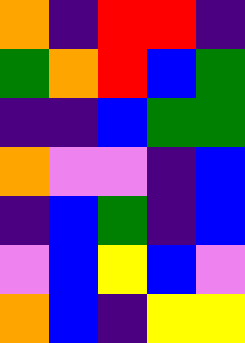[["orange", "indigo", "red", "red", "indigo"], ["green", "orange", "red", "blue", "green"], ["indigo", "indigo", "blue", "green", "green"], ["orange", "violet", "violet", "indigo", "blue"], ["indigo", "blue", "green", "indigo", "blue"], ["violet", "blue", "yellow", "blue", "violet"], ["orange", "blue", "indigo", "yellow", "yellow"]]